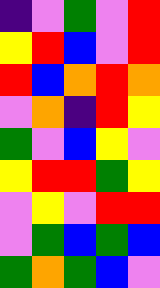[["indigo", "violet", "green", "violet", "red"], ["yellow", "red", "blue", "violet", "red"], ["red", "blue", "orange", "red", "orange"], ["violet", "orange", "indigo", "red", "yellow"], ["green", "violet", "blue", "yellow", "violet"], ["yellow", "red", "red", "green", "yellow"], ["violet", "yellow", "violet", "red", "red"], ["violet", "green", "blue", "green", "blue"], ["green", "orange", "green", "blue", "violet"]]